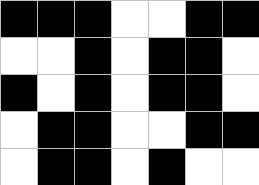[["black", "black", "black", "white", "white", "black", "black"], ["white", "white", "black", "white", "black", "black", "white"], ["black", "white", "black", "white", "black", "black", "white"], ["white", "black", "black", "white", "white", "black", "black"], ["white", "black", "black", "white", "black", "white", "white"]]